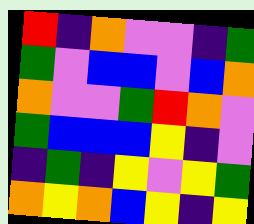[["red", "indigo", "orange", "violet", "violet", "indigo", "green"], ["green", "violet", "blue", "blue", "violet", "blue", "orange"], ["orange", "violet", "violet", "green", "red", "orange", "violet"], ["green", "blue", "blue", "blue", "yellow", "indigo", "violet"], ["indigo", "green", "indigo", "yellow", "violet", "yellow", "green"], ["orange", "yellow", "orange", "blue", "yellow", "indigo", "yellow"]]